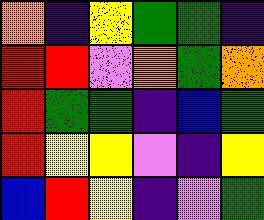[["orange", "indigo", "yellow", "green", "green", "indigo"], ["red", "red", "violet", "orange", "green", "orange"], ["red", "green", "green", "indigo", "blue", "green"], ["red", "yellow", "yellow", "violet", "indigo", "yellow"], ["blue", "red", "yellow", "indigo", "violet", "green"]]